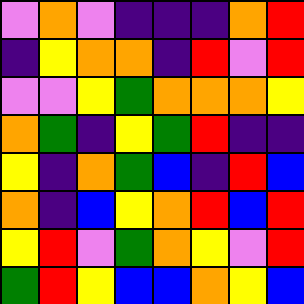[["violet", "orange", "violet", "indigo", "indigo", "indigo", "orange", "red"], ["indigo", "yellow", "orange", "orange", "indigo", "red", "violet", "red"], ["violet", "violet", "yellow", "green", "orange", "orange", "orange", "yellow"], ["orange", "green", "indigo", "yellow", "green", "red", "indigo", "indigo"], ["yellow", "indigo", "orange", "green", "blue", "indigo", "red", "blue"], ["orange", "indigo", "blue", "yellow", "orange", "red", "blue", "red"], ["yellow", "red", "violet", "green", "orange", "yellow", "violet", "red"], ["green", "red", "yellow", "blue", "blue", "orange", "yellow", "blue"]]